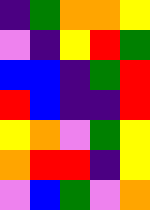[["indigo", "green", "orange", "orange", "yellow"], ["violet", "indigo", "yellow", "red", "green"], ["blue", "blue", "indigo", "green", "red"], ["red", "blue", "indigo", "indigo", "red"], ["yellow", "orange", "violet", "green", "yellow"], ["orange", "red", "red", "indigo", "yellow"], ["violet", "blue", "green", "violet", "orange"]]